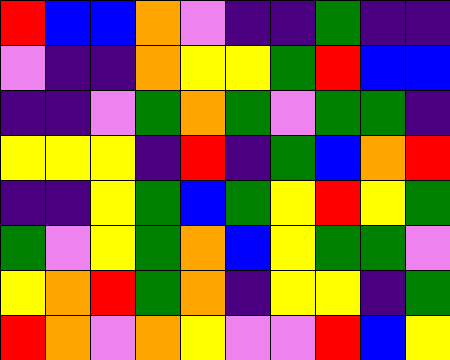[["red", "blue", "blue", "orange", "violet", "indigo", "indigo", "green", "indigo", "indigo"], ["violet", "indigo", "indigo", "orange", "yellow", "yellow", "green", "red", "blue", "blue"], ["indigo", "indigo", "violet", "green", "orange", "green", "violet", "green", "green", "indigo"], ["yellow", "yellow", "yellow", "indigo", "red", "indigo", "green", "blue", "orange", "red"], ["indigo", "indigo", "yellow", "green", "blue", "green", "yellow", "red", "yellow", "green"], ["green", "violet", "yellow", "green", "orange", "blue", "yellow", "green", "green", "violet"], ["yellow", "orange", "red", "green", "orange", "indigo", "yellow", "yellow", "indigo", "green"], ["red", "orange", "violet", "orange", "yellow", "violet", "violet", "red", "blue", "yellow"]]